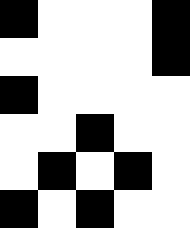[["black", "white", "white", "white", "black"], ["white", "white", "white", "white", "black"], ["black", "white", "white", "white", "white"], ["white", "white", "black", "white", "white"], ["white", "black", "white", "black", "white"], ["black", "white", "black", "white", "white"]]